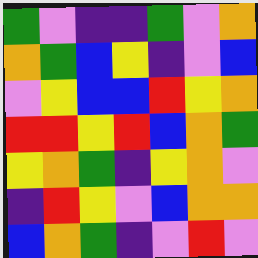[["green", "violet", "indigo", "indigo", "green", "violet", "orange"], ["orange", "green", "blue", "yellow", "indigo", "violet", "blue"], ["violet", "yellow", "blue", "blue", "red", "yellow", "orange"], ["red", "red", "yellow", "red", "blue", "orange", "green"], ["yellow", "orange", "green", "indigo", "yellow", "orange", "violet"], ["indigo", "red", "yellow", "violet", "blue", "orange", "orange"], ["blue", "orange", "green", "indigo", "violet", "red", "violet"]]